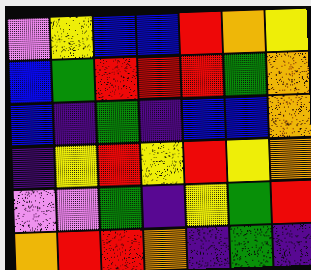[["violet", "yellow", "blue", "blue", "red", "orange", "yellow"], ["blue", "green", "red", "red", "red", "green", "orange"], ["blue", "indigo", "green", "indigo", "blue", "blue", "orange"], ["indigo", "yellow", "red", "yellow", "red", "yellow", "orange"], ["violet", "violet", "green", "indigo", "yellow", "green", "red"], ["orange", "red", "red", "orange", "indigo", "green", "indigo"]]